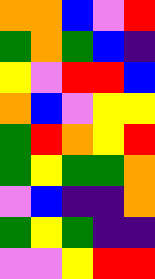[["orange", "orange", "blue", "violet", "red"], ["green", "orange", "green", "blue", "indigo"], ["yellow", "violet", "red", "red", "blue"], ["orange", "blue", "violet", "yellow", "yellow"], ["green", "red", "orange", "yellow", "red"], ["green", "yellow", "green", "green", "orange"], ["violet", "blue", "indigo", "indigo", "orange"], ["green", "yellow", "green", "indigo", "indigo"], ["violet", "violet", "yellow", "red", "red"]]